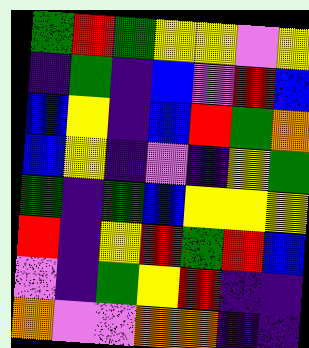[["green", "red", "green", "yellow", "yellow", "violet", "yellow"], ["indigo", "green", "indigo", "blue", "violet", "red", "blue"], ["blue", "yellow", "indigo", "blue", "red", "green", "orange"], ["blue", "yellow", "indigo", "violet", "indigo", "yellow", "green"], ["green", "indigo", "green", "blue", "yellow", "yellow", "yellow"], ["red", "indigo", "yellow", "red", "green", "red", "blue"], ["violet", "indigo", "green", "yellow", "red", "indigo", "indigo"], ["orange", "violet", "violet", "orange", "orange", "indigo", "indigo"]]